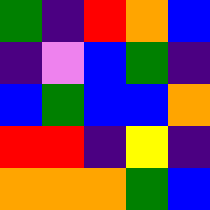[["green", "indigo", "red", "orange", "blue"], ["indigo", "violet", "blue", "green", "indigo"], ["blue", "green", "blue", "blue", "orange"], ["red", "red", "indigo", "yellow", "indigo"], ["orange", "orange", "orange", "green", "blue"]]